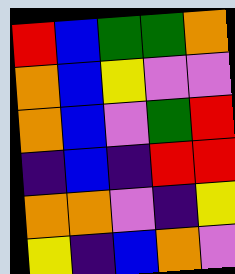[["red", "blue", "green", "green", "orange"], ["orange", "blue", "yellow", "violet", "violet"], ["orange", "blue", "violet", "green", "red"], ["indigo", "blue", "indigo", "red", "red"], ["orange", "orange", "violet", "indigo", "yellow"], ["yellow", "indigo", "blue", "orange", "violet"]]